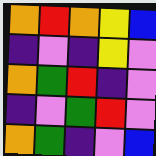[["orange", "red", "orange", "yellow", "blue"], ["indigo", "violet", "indigo", "yellow", "violet"], ["orange", "green", "red", "indigo", "violet"], ["indigo", "violet", "green", "red", "violet"], ["orange", "green", "indigo", "violet", "blue"]]